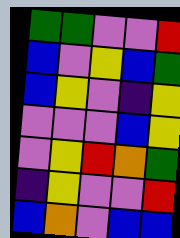[["green", "green", "violet", "violet", "red"], ["blue", "violet", "yellow", "blue", "green"], ["blue", "yellow", "violet", "indigo", "yellow"], ["violet", "violet", "violet", "blue", "yellow"], ["violet", "yellow", "red", "orange", "green"], ["indigo", "yellow", "violet", "violet", "red"], ["blue", "orange", "violet", "blue", "blue"]]